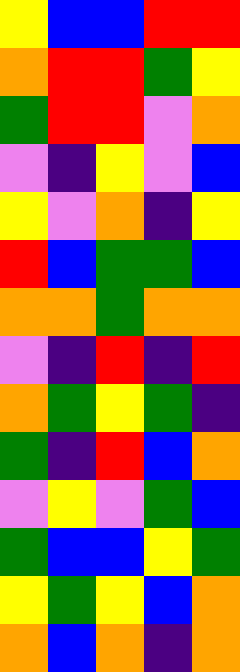[["yellow", "blue", "blue", "red", "red"], ["orange", "red", "red", "green", "yellow"], ["green", "red", "red", "violet", "orange"], ["violet", "indigo", "yellow", "violet", "blue"], ["yellow", "violet", "orange", "indigo", "yellow"], ["red", "blue", "green", "green", "blue"], ["orange", "orange", "green", "orange", "orange"], ["violet", "indigo", "red", "indigo", "red"], ["orange", "green", "yellow", "green", "indigo"], ["green", "indigo", "red", "blue", "orange"], ["violet", "yellow", "violet", "green", "blue"], ["green", "blue", "blue", "yellow", "green"], ["yellow", "green", "yellow", "blue", "orange"], ["orange", "blue", "orange", "indigo", "orange"]]